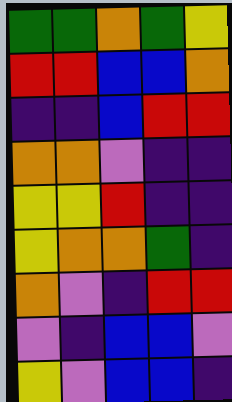[["green", "green", "orange", "green", "yellow"], ["red", "red", "blue", "blue", "orange"], ["indigo", "indigo", "blue", "red", "red"], ["orange", "orange", "violet", "indigo", "indigo"], ["yellow", "yellow", "red", "indigo", "indigo"], ["yellow", "orange", "orange", "green", "indigo"], ["orange", "violet", "indigo", "red", "red"], ["violet", "indigo", "blue", "blue", "violet"], ["yellow", "violet", "blue", "blue", "indigo"]]